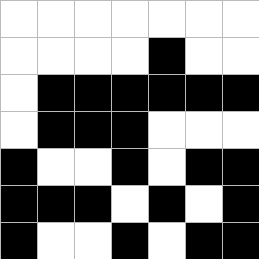[["white", "white", "white", "white", "white", "white", "white"], ["white", "white", "white", "white", "black", "white", "white"], ["white", "black", "black", "black", "black", "black", "black"], ["white", "black", "black", "black", "white", "white", "white"], ["black", "white", "white", "black", "white", "black", "black"], ["black", "black", "black", "white", "black", "white", "black"], ["black", "white", "white", "black", "white", "black", "black"]]